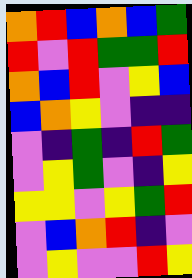[["orange", "red", "blue", "orange", "blue", "green"], ["red", "violet", "red", "green", "green", "red"], ["orange", "blue", "red", "violet", "yellow", "blue"], ["blue", "orange", "yellow", "violet", "indigo", "indigo"], ["violet", "indigo", "green", "indigo", "red", "green"], ["violet", "yellow", "green", "violet", "indigo", "yellow"], ["yellow", "yellow", "violet", "yellow", "green", "red"], ["violet", "blue", "orange", "red", "indigo", "violet"], ["violet", "yellow", "violet", "violet", "red", "yellow"]]